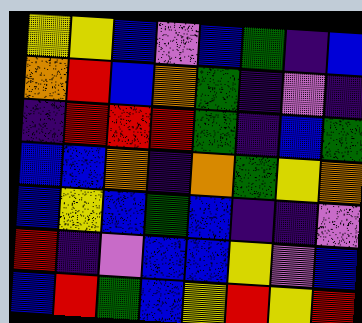[["yellow", "yellow", "blue", "violet", "blue", "green", "indigo", "blue"], ["orange", "red", "blue", "orange", "green", "indigo", "violet", "indigo"], ["indigo", "red", "red", "red", "green", "indigo", "blue", "green"], ["blue", "blue", "orange", "indigo", "orange", "green", "yellow", "orange"], ["blue", "yellow", "blue", "green", "blue", "indigo", "indigo", "violet"], ["red", "indigo", "violet", "blue", "blue", "yellow", "violet", "blue"], ["blue", "red", "green", "blue", "yellow", "red", "yellow", "red"]]